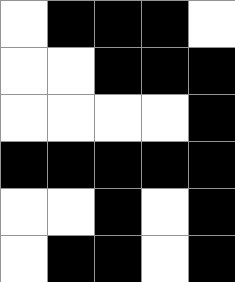[["white", "black", "black", "black", "white"], ["white", "white", "black", "black", "black"], ["white", "white", "white", "white", "black"], ["black", "black", "black", "black", "black"], ["white", "white", "black", "white", "black"], ["white", "black", "black", "white", "black"]]